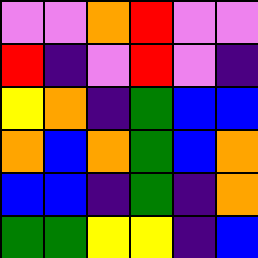[["violet", "violet", "orange", "red", "violet", "violet"], ["red", "indigo", "violet", "red", "violet", "indigo"], ["yellow", "orange", "indigo", "green", "blue", "blue"], ["orange", "blue", "orange", "green", "blue", "orange"], ["blue", "blue", "indigo", "green", "indigo", "orange"], ["green", "green", "yellow", "yellow", "indigo", "blue"]]